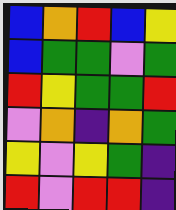[["blue", "orange", "red", "blue", "yellow"], ["blue", "green", "green", "violet", "green"], ["red", "yellow", "green", "green", "red"], ["violet", "orange", "indigo", "orange", "green"], ["yellow", "violet", "yellow", "green", "indigo"], ["red", "violet", "red", "red", "indigo"]]